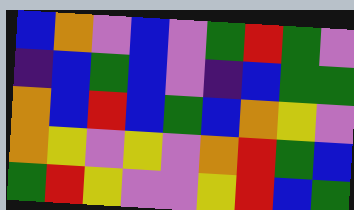[["blue", "orange", "violet", "blue", "violet", "green", "red", "green", "violet"], ["indigo", "blue", "green", "blue", "violet", "indigo", "blue", "green", "green"], ["orange", "blue", "red", "blue", "green", "blue", "orange", "yellow", "violet"], ["orange", "yellow", "violet", "yellow", "violet", "orange", "red", "green", "blue"], ["green", "red", "yellow", "violet", "violet", "yellow", "red", "blue", "green"]]